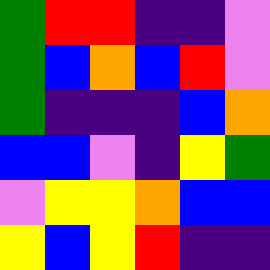[["green", "red", "red", "indigo", "indigo", "violet"], ["green", "blue", "orange", "blue", "red", "violet"], ["green", "indigo", "indigo", "indigo", "blue", "orange"], ["blue", "blue", "violet", "indigo", "yellow", "green"], ["violet", "yellow", "yellow", "orange", "blue", "blue"], ["yellow", "blue", "yellow", "red", "indigo", "indigo"]]